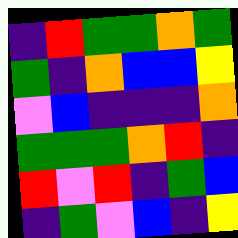[["indigo", "red", "green", "green", "orange", "green"], ["green", "indigo", "orange", "blue", "blue", "yellow"], ["violet", "blue", "indigo", "indigo", "indigo", "orange"], ["green", "green", "green", "orange", "red", "indigo"], ["red", "violet", "red", "indigo", "green", "blue"], ["indigo", "green", "violet", "blue", "indigo", "yellow"]]